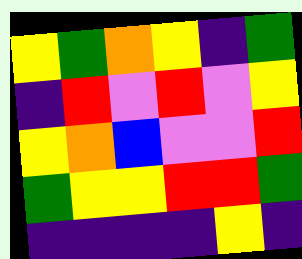[["yellow", "green", "orange", "yellow", "indigo", "green"], ["indigo", "red", "violet", "red", "violet", "yellow"], ["yellow", "orange", "blue", "violet", "violet", "red"], ["green", "yellow", "yellow", "red", "red", "green"], ["indigo", "indigo", "indigo", "indigo", "yellow", "indigo"]]